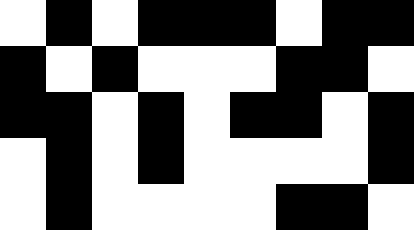[["white", "black", "white", "black", "black", "black", "white", "black", "black"], ["black", "white", "black", "white", "white", "white", "black", "black", "white"], ["black", "black", "white", "black", "white", "black", "black", "white", "black"], ["white", "black", "white", "black", "white", "white", "white", "white", "black"], ["white", "black", "white", "white", "white", "white", "black", "black", "white"]]